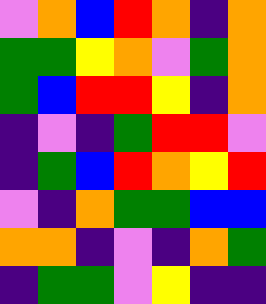[["violet", "orange", "blue", "red", "orange", "indigo", "orange"], ["green", "green", "yellow", "orange", "violet", "green", "orange"], ["green", "blue", "red", "red", "yellow", "indigo", "orange"], ["indigo", "violet", "indigo", "green", "red", "red", "violet"], ["indigo", "green", "blue", "red", "orange", "yellow", "red"], ["violet", "indigo", "orange", "green", "green", "blue", "blue"], ["orange", "orange", "indigo", "violet", "indigo", "orange", "green"], ["indigo", "green", "green", "violet", "yellow", "indigo", "indigo"]]